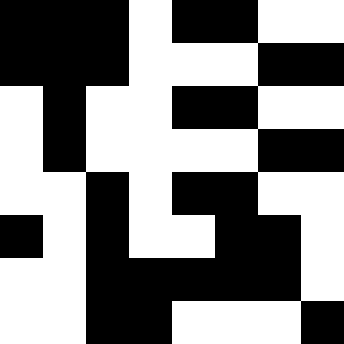[["black", "black", "black", "white", "black", "black", "white", "white"], ["black", "black", "black", "white", "white", "white", "black", "black"], ["white", "black", "white", "white", "black", "black", "white", "white"], ["white", "black", "white", "white", "white", "white", "black", "black"], ["white", "white", "black", "white", "black", "black", "white", "white"], ["black", "white", "black", "white", "white", "black", "black", "white"], ["white", "white", "black", "black", "black", "black", "black", "white"], ["white", "white", "black", "black", "white", "white", "white", "black"]]